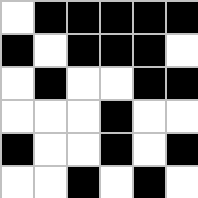[["white", "black", "black", "black", "black", "black"], ["black", "white", "black", "black", "black", "white"], ["white", "black", "white", "white", "black", "black"], ["white", "white", "white", "black", "white", "white"], ["black", "white", "white", "black", "white", "black"], ["white", "white", "black", "white", "black", "white"]]